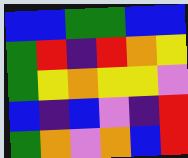[["blue", "blue", "green", "green", "blue", "blue"], ["green", "red", "indigo", "red", "orange", "yellow"], ["green", "yellow", "orange", "yellow", "yellow", "violet"], ["blue", "indigo", "blue", "violet", "indigo", "red"], ["green", "orange", "violet", "orange", "blue", "red"]]